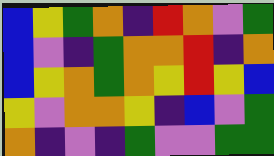[["blue", "yellow", "green", "orange", "indigo", "red", "orange", "violet", "green"], ["blue", "violet", "indigo", "green", "orange", "orange", "red", "indigo", "orange"], ["blue", "yellow", "orange", "green", "orange", "yellow", "red", "yellow", "blue"], ["yellow", "violet", "orange", "orange", "yellow", "indigo", "blue", "violet", "green"], ["orange", "indigo", "violet", "indigo", "green", "violet", "violet", "green", "green"]]